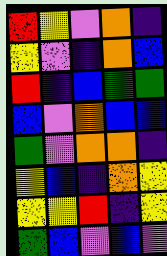[["red", "yellow", "violet", "orange", "indigo"], ["yellow", "violet", "indigo", "orange", "blue"], ["red", "indigo", "blue", "green", "green"], ["blue", "violet", "orange", "blue", "blue"], ["green", "violet", "orange", "orange", "indigo"], ["yellow", "blue", "indigo", "orange", "yellow"], ["yellow", "yellow", "red", "indigo", "yellow"], ["green", "blue", "violet", "blue", "violet"]]